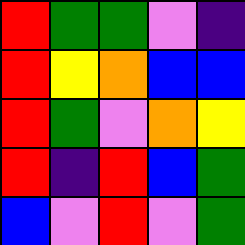[["red", "green", "green", "violet", "indigo"], ["red", "yellow", "orange", "blue", "blue"], ["red", "green", "violet", "orange", "yellow"], ["red", "indigo", "red", "blue", "green"], ["blue", "violet", "red", "violet", "green"]]